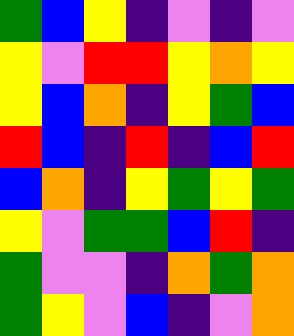[["green", "blue", "yellow", "indigo", "violet", "indigo", "violet"], ["yellow", "violet", "red", "red", "yellow", "orange", "yellow"], ["yellow", "blue", "orange", "indigo", "yellow", "green", "blue"], ["red", "blue", "indigo", "red", "indigo", "blue", "red"], ["blue", "orange", "indigo", "yellow", "green", "yellow", "green"], ["yellow", "violet", "green", "green", "blue", "red", "indigo"], ["green", "violet", "violet", "indigo", "orange", "green", "orange"], ["green", "yellow", "violet", "blue", "indigo", "violet", "orange"]]